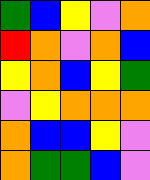[["green", "blue", "yellow", "violet", "orange"], ["red", "orange", "violet", "orange", "blue"], ["yellow", "orange", "blue", "yellow", "green"], ["violet", "yellow", "orange", "orange", "orange"], ["orange", "blue", "blue", "yellow", "violet"], ["orange", "green", "green", "blue", "violet"]]